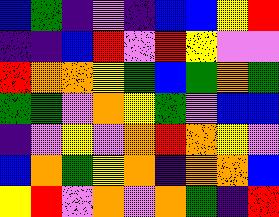[["blue", "green", "indigo", "violet", "indigo", "blue", "blue", "yellow", "red"], ["indigo", "indigo", "blue", "red", "violet", "red", "yellow", "violet", "violet"], ["red", "orange", "orange", "yellow", "green", "blue", "green", "orange", "green"], ["green", "green", "violet", "orange", "yellow", "green", "violet", "blue", "blue"], ["indigo", "violet", "yellow", "violet", "orange", "red", "orange", "yellow", "violet"], ["blue", "orange", "green", "yellow", "orange", "indigo", "orange", "orange", "blue"], ["yellow", "red", "violet", "orange", "violet", "orange", "green", "indigo", "red"]]